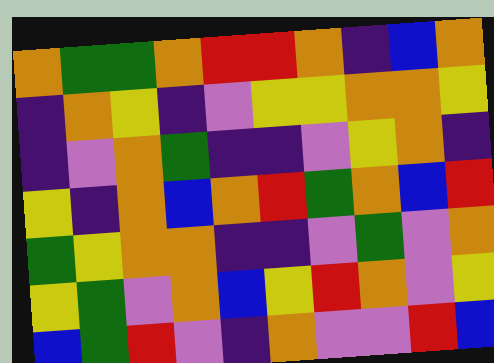[["orange", "green", "green", "orange", "red", "red", "orange", "indigo", "blue", "orange"], ["indigo", "orange", "yellow", "indigo", "violet", "yellow", "yellow", "orange", "orange", "yellow"], ["indigo", "violet", "orange", "green", "indigo", "indigo", "violet", "yellow", "orange", "indigo"], ["yellow", "indigo", "orange", "blue", "orange", "red", "green", "orange", "blue", "red"], ["green", "yellow", "orange", "orange", "indigo", "indigo", "violet", "green", "violet", "orange"], ["yellow", "green", "violet", "orange", "blue", "yellow", "red", "orange", "violet", "yellow"], ["blue", "green", "red", "violet", "indigo", "orange", "violet", "violet", "red", "blue"]]